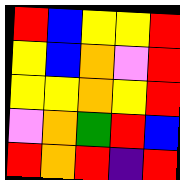[["red", "blue", "yellow", "yellow", "red"], ["yellow", "blue", "orange", "violet", "red"], ["yellow", "yellow", "orange", "yellow", "red"], ["violet", "orange", "green", "red", "blue"], ["red", "orange", "red", "indigo", "red"]]